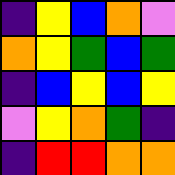[["indigo", "yellow", "blue", "orange", "violet"], ["orange", "yellow", "green", "blue", "green"], ["indigo", "blue", "yellow", "blue", "yellow"], ["violet", "yellow", "orange", "green", "indigo"], ["indigo", "red", "red", "orange", "orange"]]